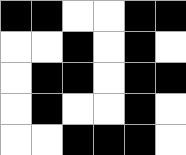[["black", "black", "white", "white", "black", "black"], ["white", "white", "black", "white", "black", "white"], ["white", "black", "black", "white", "black", "black"], ["white", "black", "white", "white", "black", "white"], ["white", "white", "black", "black", "black", "white"]]